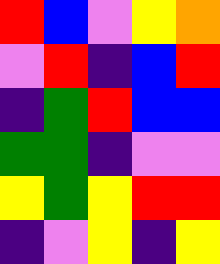[["red", "blue", "violet", "yellow", "orange"], ["violet", "red", "indigo", "blue", "red"], ["indigo", "green", "red", "blue", "blue"], ["green", "green", "indigo", "violet", "violet"], ["yellow", "green", "yellow", "red", "red"], ["indigo", "violet", "yellow", "indigo", "yellow"]]